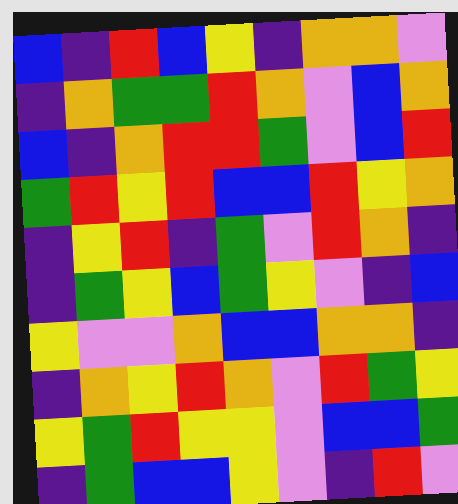[["blue", "indigo", "red", "blue", "yellow", "indigo", "orange", "orange", "violet"], ["indigo", "orange", "green", "green", "red", "orange", "violet", "blue", "orange"], ["blue", "indigo", "orange", "red", "red", "green", "violet", "blue", "red"], ["green", "red", "yellow", "red", "blue", "blue", "red", "yellow", "orange"], ["indigo", "yellow", "red", "indigo", "green", "violet", "red", "orange", "indigo"], ["indigo", "green", "yellow", "blue", "green", "yellow", "violet", "indigo", "blue"], ["yellow", "violet", "violet", "orange", "blue", "blue", "orange", "orange", "indigo"], ["indigo", "orange", "yellow", "red", "orange", "violet", "red", "green", "yellow"], ["yellow", "green", "red", "yellow", "yellow", "violet", "blue", "blue", "green"], ["indigo", "green", "blue", "blue", "yellow", "violet", "indigo", "red", "violet"]]